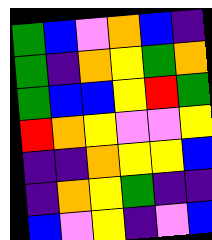[["green", "blue", "violet", "orange", "blue", "indigo"], ["green", "indigo", "orange", "yellow", "green", "orange"], ["green", "blue", "blue", "yellow", "red", "green"], ["red", "orange", "yellow", "violet", "violet", "yellow"], ["indigo", "indigo", "orange", "yellow", "yellow", "blue"], ["indigo", "orange", "yellow", "green", "indigo", "indigo"], ["blue", "violet", "yellow", "indigo", "violet", "blue"]]